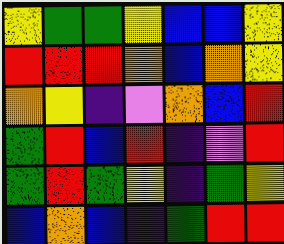[["yellow", "green", "green", "yellow", "blue", "blue", "yellow"], ["red", "red", "red", "orange", "blue", "orange", "yellow"], ["orange", "yellow", "indigo", "violet", "orange", "blue", "red"], ["green", "red", "blue", "red", "indigo", "violet", "red"], ["green", "red", "green", "yellow", "indigo", "green", "yellow"], ["blue", "orange", "blue", "indigo", "green", "red", "red"]]